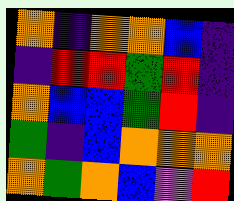[["orange", "indigo", "orange", "orange", "blue", "indigo"], ["indigo", "red", "red", "green", "red", "indigo"], ["orange", "blue", "blue", "green", "red", "indigo"], ["green", "indigo", "blue", "orange", "orange", "orange"], ["orange", "green", "orange", "blue", "violet", "red"]]